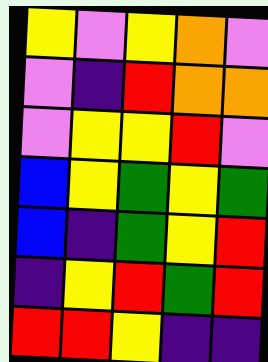[["yellow", "violet", "yellow", "orange", "violet"], ["violet", "indigo", "red", "orange", "orange"], ["violet", "yellow", "yellow", "red", "violet"], ["blue", "yellow", "green", "yellow", "green"], ["blue", "indigo", "green", "yellow", "red"], ["indigo", "yellow", "red", "green", "red"], ["red", "red", "yellow", "indigo", "indigo"]]